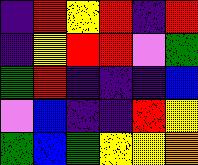[["indigo", "red", "yellow", "red", "indigo", "red"], ["indigo", "yellow", "red", "red", "violet", "green"], ["green", "red", "indigo", "indigo", "indigo", "blue"], ["violet", "blue", "indigo", "indigo", "red", "yellow"], ["green", "blue", "green", "yellow", "yellow", "orange"]]